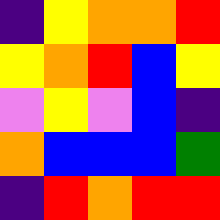[["indigo", "yellow", "orange", "orange", "red"], ["yellow", "orange", "red", "blue", "yellow"], ["violet", "yellow", "violet", "blue", "indigo"], ["orange", "blue", "blue", "blue", "green"], ["indigo", "red", "orange", "red", "red"]]